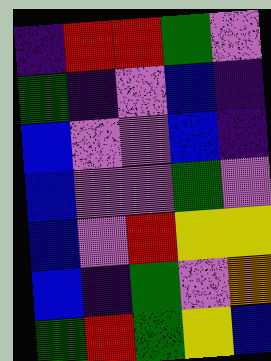[["indigo", "red", "red", "green", "violet"], ["green", "indigo", "violet", "blue", "indigo"], ["blue", "violet", "violet", "blue", "indigo"], ["blue", "violet", "violet", "green", "violet"], ["blue", "violet", "red", "yellow", "yellow"], ["blue", "indigo", "green", "violet", "orange"], ["green", "red", "green", "yellow", "blue"]]